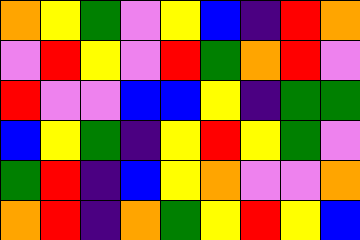[["orange", "yellow", "green", "violet", "yellow", "blue", "indigo", "red", "orange"], ["violet", "red", "yellow", "violet", "red", "green", "orange", "red", "violet"], ["red", "violet", "violet", "blue", "blue", "yellow", "indigo", "green", "green"], ["blue", "yellow", "green", "indigo", "yellow", "red", "yellow", "green", "violet"], ["green", "red", "indigo", "blue", "yellow", "orange", "violet", "violet", "orange"], ["orange", "red", "indigo", "orange", "green", "yellow", "red", "yellow", "blue"]]